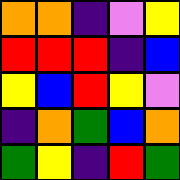[["orange", "orange", "indigo", "violet", "yellow"], ["red", "red", "red", "indigo", "blue"], ["yellow", "blue", "red", "yellow", "violet"], ["indigo", "orange", "green", "blue", "orange"], ["green", "yellow", "indigo", "red", "green"]]